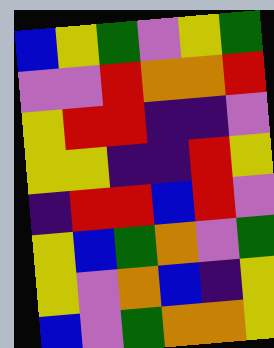[["blue", "yellow", "green", "violet", "yellow", "green"], ["violet", "violet", "red", "orange", "orange", "red"], ["yellow", "red", "red", "indigo", "indigo", "violet"], ["yellow", "yellow", "indigo", "indigo", "red", "yellow"], ["indigo", "red", "red", "blue", "red", "violet"], ["yellow", "blue", "green", "orange", "violet", "green"], ["yellow", "violet", "orange", "blue", "indigo", "yellow"], ["blue", "violet", "green", "orange", "orange", "yellow"]]